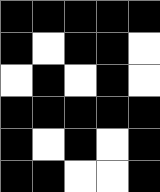[["black", "black", "black", "black", "black"], ["black", "white", "black", "black", "white"], ["white", "black", "white", "black", "white"], ["black", "black", "black", "black", "black"], ["black", "white", "black", "white", "black"], ["black", "black", "white", "white", "black"]]